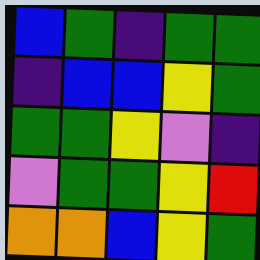[["blue", "green", "indigo", "green", "green"], ["indigo", "blue", "blue", "yellow", "green"], ["green", "green", "yellow", "violet", "indigo"], ["violet", "green", "green", "yellow", "red"], ["orange", "orange", "blue", "yellow", "green"]]